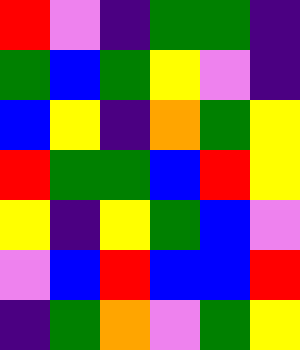[["red", "violet", "indigo", "green", "green", "indigo"], ["green", "blue", "green", "yellow", "violet", "indigo"], ["blue", "yellow", "indigo", "orange", "green", "yellow"], ["red", "green", "green", "blue", "red", "yellow"], ["yellow", "indigo", "yellow", "green", "blue", "violet"], ["violet", "blue", "red", "blue", "blue", "red"], ["indigo", "green", "orange", "violet", "green", "yellow"]]